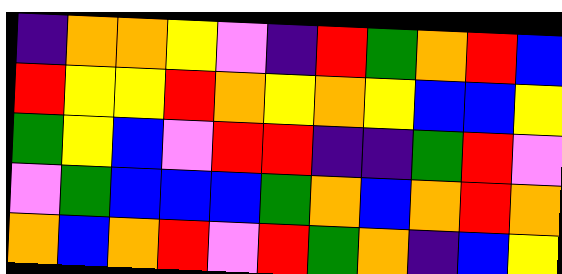[["indigo", "orange", "orange", "yellow", "violet", "indigo", "red", "green", "orange", "red", "blue"], ["red", "yellow", "yellow", "red", "orange", "yellow", "orange", "yellow", "blue", "blue", "yellow"], ["green", "yellow", "blue", "violet", "red", "red", "indigo", "indigo", "green", "red", "violet"], ["violet", "green", "blue", "blue", "blue", "green", "orange", "blue", "orange", "red", "orange"], ["orange", "blue", "orange", "red", "violet", "red", "green", "orange", "indigo", "blue", "yellow"]]